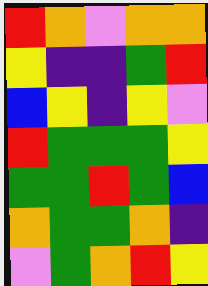[["red", "orange", "violet", "orange", "orange"], ["yellow", "indigo", "indigo", "green", "red"], ["blue", "yellow", "indigo", "yellow", "violet"], ["red", "green", "green", "green", "yellow"], ["green", "green", "red", "green", "blue"], ["orange", "green", "green", "orange", "indigo"], ["violet", "green", "orange", "red", "yellow"]]